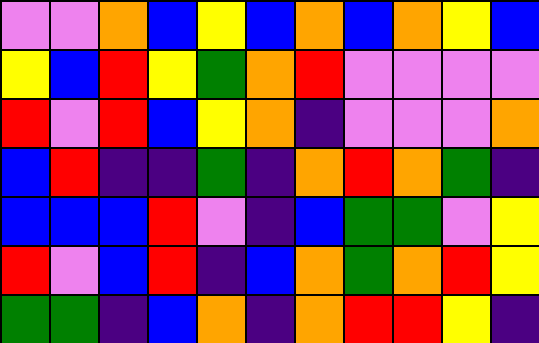[["violet", "violet", "orange", "blue", "yellow", "blue", "orange", "blue", "orange", "yellow", "blue"], ["yellow", "blue", "red", "yellow", "green", "orange", "red", "violet", "violet", "violet", "violet"], ["red", "violet", "red", "blue", "yellow", "orange", "indigo", "violet", "violet", "violet", "orange"], ["blue", "red", "indigo", "indigo", "green", "indigo", "orange", "red", "orange", "green", "indigo"], ["blue", "blue", "blue", "red", "violet", "indigo", "blue", "green", "green", "violet", "yellow"], ["red", "violet", "blue", "red", "indigo", "blue", "orange", "green", "orange", "red", "yellow"], ["green", "green", "indigo", "blue", "orange", "indigo", "orange", "red", "red", "yellow", "indigo"]]